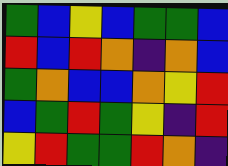[["green", "blue", "yellow", "blue", "green", "green", "blue"], ["red", "blue", "red", "orange", "indigo", "orange", "blue"], ["green", "orange", "blue", "blue", "orange", "yellow", "red"], ["blue", "green", "red", "green", "yellow", "indigo", "red"], ["yellow", "red", "green", "green", "red", "orange", "indigo"]]